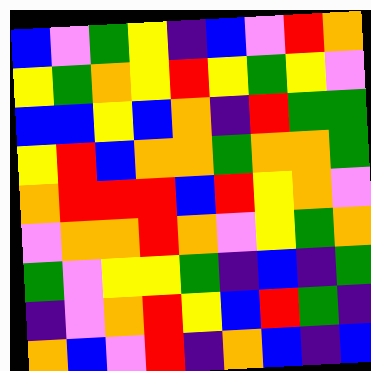[["blue", "violet", "green", "yellow", "indigo", "blue", "violet", "red", "orange"], ["yellow", "green", "orange", "yellow", "red", "yellow", "green", "yellow", "violet"], ["blue", "blue", "yellow", "blue", "orange", "indigo", "red", "green", "green"], ["yellow", "red", "blue", "orange", "orange", "green", "orange", "orange", "green"], ["orange", "red", "red", "red", "blue", "red", "yellow", "orange", "violet"], ["violet", "orange", "orange", "red", "orange", "violet", "yellow", "green", "orange"], ["green", "violet", "yellow", "yellow", "green", "indigo", "blue", "indigo", "green"], ["indigo", "violet", "orange", "red", "yellow", "blue", "red", "green", "indigo"], ["orange", "blue", "violet", "red", "indigo", "orange", "blue", "indigo", "blue"]]